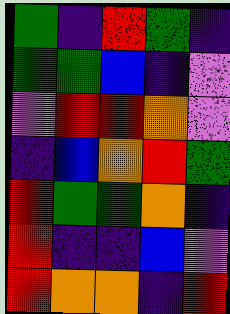[["green", "indigo", "red", "green", "indigo"], ["green", "green", "blue", "indigo", "violet"], ["violet", "red", "red", "orange", "violet"], ["indigo", "blue", "orange", "red", "green"], ["red", "green", "green", "orange", "indigo"], ["red", "indigo", "indigo", "blue", "violet"], ["red", "orange", "orange", "indigo", "red"]]